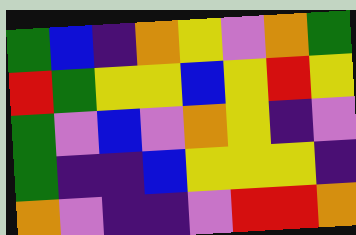[["green", "blue", "indigo", "orange", "yellow", "violet", "orange", "green"], ["red", "green", "yellow", "yellow", "blue", "yellow", "red", "yellow"], ["green", "violet", "blue", "violet", "orange", "yellow", "indigo", "violet"], ["green", "indigo", "indigo", "blue", "yellow", "yellow", "yellow", "indigo"], ["orange", "violet", "indigo", "indigo", "violet", "red", "red", "orange"]]